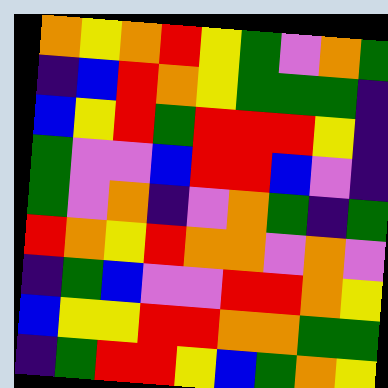[["orange", "yellow", "orange", "red", "yellow", "green", "violet", "orange", "green"], ["indigo", "blue", "red", "orange", "yellow", "green", "green", "green", "indigo"], ["blue", "yellow", "red", "green", "red", "red", "red", "yellow", "indigo"], ["green", "violet", "violet", "blue", "red", "red", "blue", "violet", "indigo"], ["green", "violet", "orange", "indigo", "violet", "orange", "green", "indigo", "green"], ["red", "orange", "yellow", "red", "orange", "orange", "violet", "orange", "violet"], ["indigo", "green", "blue", "violet", "violet", "red", "red", "orange", "yellow"], ["blue", "yellow", "yellow", "red", "red", "orange", "orange", "green", "green"], ["indigo", "green", "red", "red", "yellow", "blue", "green", "orange", "yellow"]]